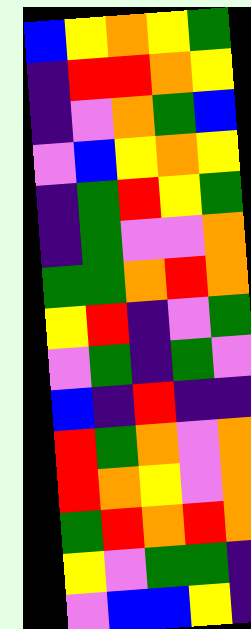[["blue", "yellow", "orange", "yellow", "green"], ["indigo", "red", "red", "orange", "yellow"], ["indigo", "violet", "orange", "green", "blue"], ["violet", "blue", "yellow", "orange", "yellow"], ["indigo", "green", "red", "yellow", "green"], ["indigo", "green", "violet", "violet", "orange"], ["green", "green", "orange", "red", "orange"], ["yellow", "red", "indigo", "violet", "green"], ["violet", "green", "indigo", "green", "violet"], ["blue", "indigo", "red", "indigo", "indigo"], ["red", "green", "orange", "violet", "orange"], ["red", "orange", "yellow", "violet", "orange"], ["green", "red", "orange", "red", "orange"], ["yellow", "violet", "green", "green", "indigo"], ["violet", "blue", "blue", "yellow", "indigo"]]